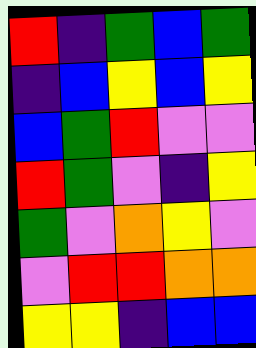[["red", "indigo", "green", "blue", "green"], ["indigo", "blue", "yellow", "blue", "yellow"], ["blue", "green", "red", "violet", "violet"], ["red", "green", "violet", "indigo", "yellow"], ["green", "violet", "orange", "yellow", "violet"], ["violet", "red", "red", "orange", "orange"], ["yellow", "yellow", "indigo", "blue", "blue"]]